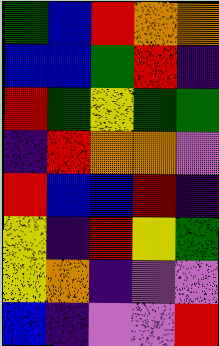[["green", "blue", "red", "orange", "orange"], ["blue", "blue", "green", "red", "indigo"], ["red", "green", "yellow", "green", "green"], ["indigo", "red", "orange", "orange", "violet"], ["red", "blue", "blue", "red", "indigo"], ["yellow", "indigo", "red", "yellow", "green"], ["yellow", "orange", "indigo", "violet", "violet"], ["blue", "indigo", "violet", "violet", "red"]]